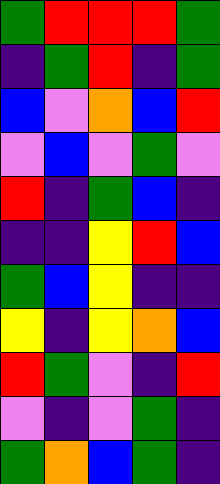[["green", "red", "red", "red", "green"], ["indigo", "green", "red", "indigo", "green"], ["blue", "violet", "orange", "blue", "red"], ["violet", "blue", "violet", "green", "violet"], ["red", "indigo", "green", "blue", "indigo"], ["indigo", "indigo", "yellow", "red", "blue"], ["green", "blue", "yellow", "indigo", "indigo"], ["yellow", "indigo", "yellow", "orange", "blue"], ["red", "green", "violet", "indigo", "red"], ["violet", "indigo", "violet", "green", "indigo"], ["green", "orange", "blue", "green", "indigo"]]